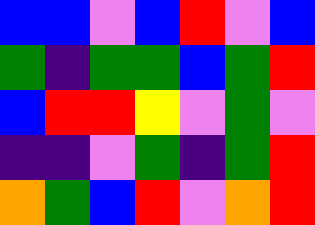[["blue", "blue", "violet", "blue", "red", "violet", "blue"], ["green", "indigo", "green", "green", "blue", "green", "red"], ["blue", "red", "red", "yellow", "violet", "green", "violet"], ["indigo", "indigo", "violet", "green", "indigo", "green", "red"], ["orange", "green", "blue", "red", "violet", "orange", "red"]]